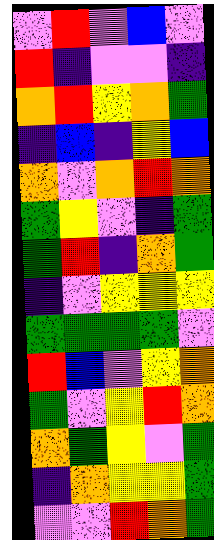[["violet", "red", "violet", "blue", "violet"], ["red", "indigo", "violet", "violet", "indigo"], ["orange", "red", "yellow", "orange", "green"], ["indigo", "blue", "indigo", "yellow", "blue"], ["orange", "violet", "orange", "red", "orange"], ["green", "yellow", "violet", "indigo", "green"], ["green", "red", "indigo", "orange", "green"], ["indigo", "violet", "yellow", "yellow", "yellow"], ["green", "green", "green", "green", "violet"], ["red", "blue", "violet", "yellow", "orange"], ["green", "violet", "yellow", "red", "orange"], ["orange", "green", "yellow", "violet", "green"], ["indigo", "orange", "yellow", "yellow", "green"], ["violet", "violet", "red", "orange", "green"]]